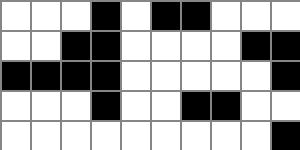[["white", "white", "white", "black", "white", "black", "black", "white", "white", "white"], ["white", "white", "black", "black", "white", "white", "white", "white", "black", "black"], ["black", "black", "black", "black", "white", "white", "white", "white", "white", "black"], ["white", "white", "white", "black", "white", "white", "black", "black", "white", "white"], ["white", "white", "white", "white", "white", "white", "white", "white", "white", "black"]]